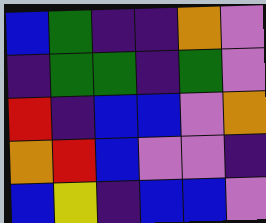[["blue", "green", "indigo", "indigo", "orange", "violet"], ["indigo", "green", "green", "indigo", "green", "violet"], ["red", "indigo", "blue", "blue", "violet", "orange"], ["orange", "red", "blue", "violet", "violet", "indigo"], ["blue", "yellow", "indigo", "blue", "blue", "violet"]]